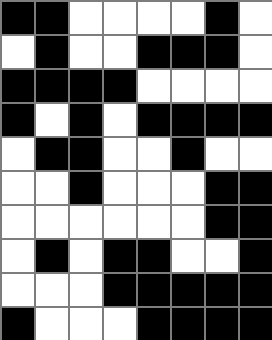[["black", "black", "white", "white", "white", "white", "black", "white"], ["white", "black", "white", "white", "black", "black", "black", "white"], ["black", "black", "black", "black", "white", "white", "white", "white"], ["black", "white", "black", "white", "black", "black", "black", "black"], ["white", "black", "black", "white", "white", "black", "white", "white"], ["white", "white", "black", "white", "white", "white", "black", "black"], ["white", "white", "white", "white", "white", "white", "black", "black"], ["white", "black", "white", "black", "black", "white", "white", "black"], ["white", "white", "white", "black", "black", "black", "black", "black"], ["black", "white", "white", "white", "black", "black", "black", "black"]]